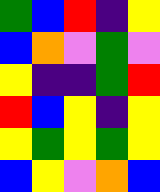[["green", "blue", "red", "indigo", "yellow"], ["blue", "orange", "violet", "green", "violet"], ["yellow", "indigo", "indigo", "green", "red"], ["red", "blue", "yellow", "indigo", "yellow"], ["yellow", "green", "yellow", "green", "yellow"], ["blue", "yellow", "violet", "orange", "blue"]]